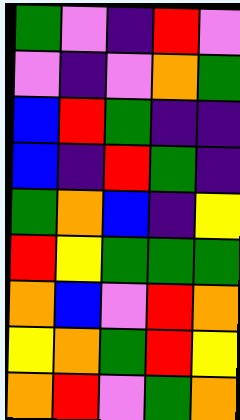[["green", "violet", "indigo", "red", "violet"], ["violet", "indigo", "violet", "orange", "green"], ["blue", "red", "green", "indigo", "indigo"], ["blue", "indigo", "red", "green", "indigo"], ["green", "orange", "blue", "indigo", "yellow"], ["red", "yellow", "green", "green", "green"], ["orange", "blue", "violet", "red", "orange"], ["yellow", "orange", "green", "red", "yellow"], ["orange", "red", "violet", "green", "orange"]]